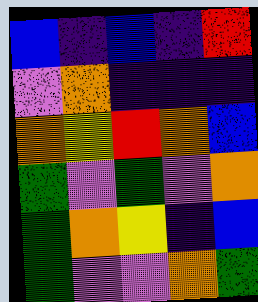[["blue", "indigo", "blue", "indigo", "red"], ["violet", "orange", "indigo", "indigo", "indigo"], ["orange", "yellow", "red", "orange", "blue"], ["green", "violet", "green", "violet", "orange"], ["green", "orange", "yellow", "indigo", "blue"], ["green", "violet", "violet", "orange", "green"]]